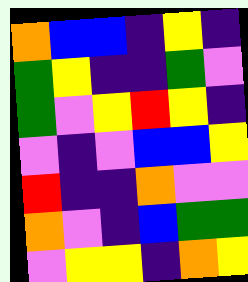[["orange", "blue", "blue", "indigo", "yellow", "indigo"], ["green", "yellow", "indigo", "indigo", "green", "violet"], ["green", "violet", "yellow", "red", "yellow", "indigo"], ["violet", "indigo", "violet", "blue", "blue", "yellow"], ["red", "indigo", "indigo", "orange", "violet", "violet"], ["orange", "violet", "indigo", "blue", "green", "green"], ["violet", "yellow", "yellow", "indigo", "orange", "yellow"]]